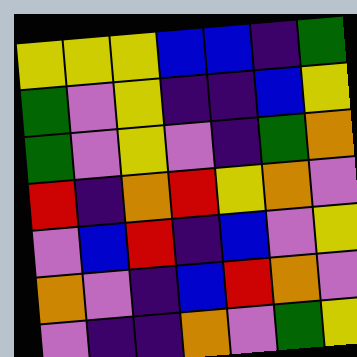[["yellow", "yellow", "yellow", "blue", "blue", "indigo", "green"], ["green", "violet", "yellow", "indigo", "indigo", "blue", "yellow"], ["green", "violet", "yellow", "violet", "indigo", "green", "orange"], ["red", "indigo", "orange", "red", "yellow", "orange", "violet"], ["violet", "blue", "red", "indigo", "blue", "violet", "yellow"], ["orange", "violet", "indigo", "blue", "red", "orange", "violet"], ["violet", "indigo", "indigo", "orange", "violet", "green", "yellow"]]